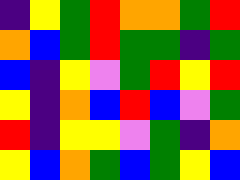[["indigo", "yellow", "green", "red", "orange", "orange", "green", "red"], ["orange", "blue", "green", "red", "green", "green", "indigo", "green"], ["blue", "indigo", "yellow", "violet", "green", "red", "yellow", "red"], ["yellow", "indigo", "orange", "blue", "red", "blue", "violet", "green"], ["red", "indigo", "yellow", "yellow", "violet", "green", "indigo", "orange"], ["yellow", "blue", "orange", "green", "blue", "green", "yellow", "blue"]]